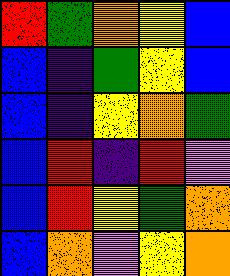[["red", "green", "orange", "yellow", "blue"], ["blue", "indigo", "green", "yellow", "blue"], ["blue", "indigo", "yellow", "orange", "green"], ["blue", "red", "indigo", "red", "violet"], ["blue", "red", "yellow", "green", "orange"], ["blue", "orange", "violet", "yellow", "orange"]]